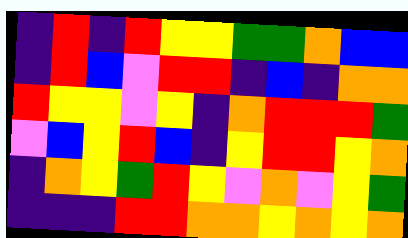[["indigo", "red", "indigo", "red", "yellow", "yellow", "green", "green", "orange", "blue", "blue"], ["indigo", "red", "blue", "violet", "red", "red", "indigo", "blue", "indigo", "orange", "orange"], ["red", "yellow", "yellow", "violet", "yellow", "indigo", "orange", "red", "red", "red", "green"], ["violet", "blue", "yellow", "red", "blue", "indigo", "yellow", "red", "red", "yellow", "orange"], ["indigo", "orange", "yellow", "green", "red", "yellow", "violet", "orange", "violet", "yellow", "green"], ["indigo", "indigo", "indigo", "red", "red", "orange", "orange", "yellow", "orange", "yellow", "orange"]]